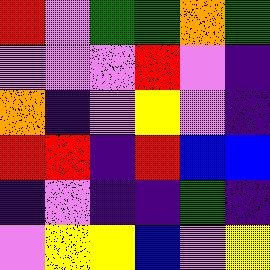[["red", "violet", "green", "green", "orange", "green"], ["violet", "violet", "violet", "red", "violet", "indigo"], ["orange", "indigo", "violet", "yellow", "violet", "indigo"], ["red", "red", "indigo", "red", "blue", "blue"], ["indigo", "violet", "indigo", "indigo", "green", "indigo"], ["violet", "yellow", "yellow", "blue", "violet", "yellow"]]